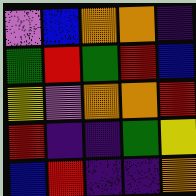[["violet", "blue", "orange", "orange", "indigo"], ["green", "red", "green", "red", "blue"], ["yellow", "violet", "orange", "orange", "red"], ["red", "indigo", "indigo", "green", "yellow"], ["blue", "red", "indigo", "indigo", "orange"]]